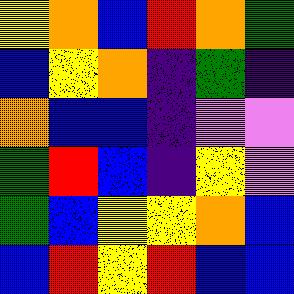[["yellow", "orange", "blue", "red", "orange", "green"], ["blue", "yellow", "orange", "indigo", "green", "indigo"], ["orange", "blue", "blue", "indigo", "violet", "violet"], ["green", "red", "blue", "indigo", "yellow", "violet"], ["green", "blue", "yellow", "yellow", "orange", "blue"], ["blue", "red", "yellow", "red", "blue", "blue"]]